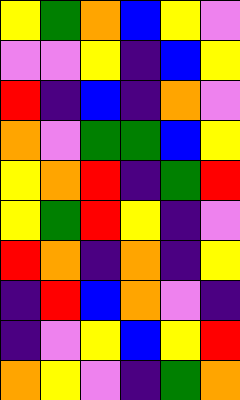[["yellow", "green", "orange", "blue", "yellow", "violet"], ["violet", "violet", "yellow", "indigo", "blue", "yellow"], ["red", "indigo", "blue", "indigo", "orange", "violet"], ["orange", "violet", "green", "green", "blue", "yellow"], ["yellow", "orange", "red", "indigo", "green", "red"], ["yellow", "green", "red", "yellow", "indigo", "violet"], ["red", "orange", "indigo", "orange", "indigo", "yellow"], ["indigo", "red", "blue", "orange", "violet", "indigo"], ["indigo", "violet", "yellow", "blue", "yellow", "red"], ["orange", "yellow", "violet", "indigo", "green", "orange"]]